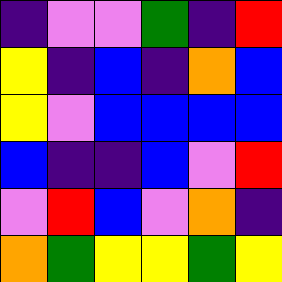[["indigo", "violet", "violet", "green", "indigo", "red"], ["yellow", "indigo", "blue", "indigo", "orange", "blue"], ["yellow", "violet", "blue", "blue", "blue", "blue"], ["blue", "indigo", "indigo", "blue", "violet", "red"], ["violet", "red", "blue", "violet", "orange", "indigo"], ["orange", "green", "yellow", "yellow", "green", "yellow"]]